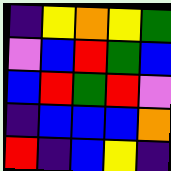[["indigo", "yellow", "orange", "yellow", "green"], ["violet", "blue", "red", "green", "blue"], ["blue", "red", "green", "red", "violet"], ["indigo", "blue", "blue", "blue", "orange"], ["red", "indigo", "blue", "yellow", "indigo"]]